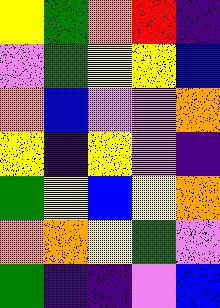[["yellow", "green", "orange", "red", "indigo"], ["violet", "green", "yellow", "yellow", "blue"], ["orange", "blue", "violet", "violet", "orange"], ["yellow", "indigo", "yellow", "violet", "indigo"], ["green", "yellow", "blue", "yellow", "orange"], ["orange", "orange", "yellow", "green", "violet"], ["green", "indigo", "indigo", "violet", "blue"]]